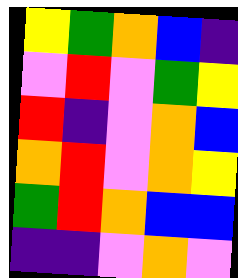[["yellow", "green", "orange", "blue", "indigo"], ["violet", "red", "violet", "green", "yellow"], ["red", "indigo", "violet", "orange", "blue"], ["orange", "red", "violet", "orange", "yellow"], ["green", "red", "orange", "blue", "blue"], ["indigo", "indigo", "violet", "orange", "violet"]]